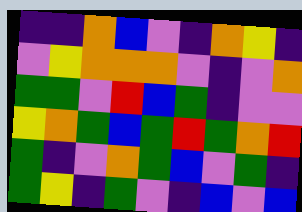[["indigo", "indigo", "orange", "blue", "violet", "indigo", "orange", "yellow", "indigo"], ["violet", "yellow", "orange", "orange", "orange", "violet", "indigo", "violet", "orange"], ["green", "green", "violet", "red", "blue", "green", "indigo", "violet", "violet"], ["yellow", "orange", "green", "blue", "green", "red", "green", "orange", "red"], ["green", "indigo", "violet", "orange", "green", "blue", "violet", "green", "indigo"], ["green", "yellow", "indigo", "green", "violet", "indigo", "blue", "violet", "blue"]]